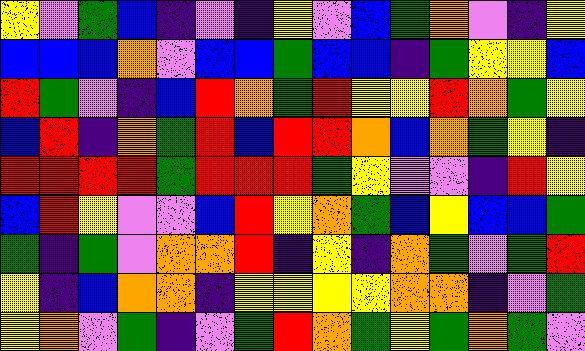[["yellow", "violet", "green", "blue", "indigo", "violet", "indigo", "yellow", "violet", "blue", "green", "orange", "violet", "indigo", "yellow"], ["blue", "blue", "blue", "orange", "violet", "blue", "blue", "green", "blue", "blue", "indigo", "green", "yellow", "yellow", "blue"], ["red", "green", "violet", "indigo", "blue", "red", "orange", "green", "red", "yellow", "yellow", "red", "orange", "green", "yellow"], ["blue", "red", "indigo", "orange", "green", "red", "blue", "red", "red", "orange", "blue", "orange", "green", "yellow", "indigo"], ["red", "red", "red", "red", "green", "red", "red", "red", "green", "yellow", "violet", "violet", "indigo", "red", "yellow"], ["blue", "red", "yellow", "violet", "violet", "blue", "red", "yellow", "orange", "green", "blue", "yellow", "blue", "blue", "green"], ["green", "indigo", "green", "violet", "orange", "orange", "red", "indigo", "yellow", "indigo", "orange", "green", "violet", "green", "red"], ["yellow", "indigo", "blue", "orange", "orange", "indigo", "yellow", "yellow", "yellow", "yellow", "orange", "orange", "indigo", "violet", "green"], ["yellow", "orange", "violet", "green", "indigo", "violet", "green", "red", "orange", "green", "yellow", "green", "orange", "green", "violet"]]